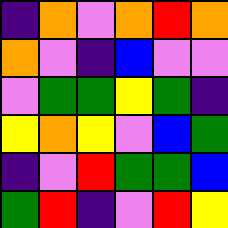[["indigo", "orange", "violet", "orange", "red", "orange"], ["orange", "violet", "indigo", "blue", "violet", "violet"], ["violet", "green", "green", "yellow", "green", "indigo"], ["yellow", "orange", "yellow", "violet", "blue", "green"], ["indigo", "violet", "red", "green", "green", "blue"], ["green", "red", "indigo", "violet", "red", "yellow"]]